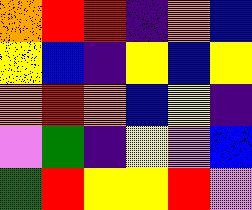[["orange", "red", "red", "indigo", "orange", "blue"], ["yellow", "blue", "indigo", "yellow", "blue", "yellow"], ["orange", "red", "orange", "blue", "yellow", "indigo"], ["violet", "green", "indigo", "yellow", "violet", "blue"], ["green", "red", "yellow", "yellow", "red", "violet"]]